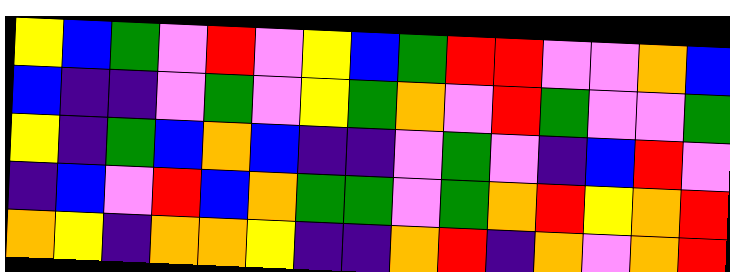[["yellow", "blue", "green", "violet", "red", "violet", "yellow", "blue", "green", "red", "red", "violet", "violet", "orange", "blue"], ["blue", "indigo", "indigo", "violet", "green", "violet", "yellow", "green", "orange", "violet", "red", "green", "violet", "violet", "green"], ["yellow", "indigo", "green", "blue", "orange", "blue", "indigo", "indigo", "violet", "green", "violet", "indigo", "blue", "red", "violet"], ["indigo", "blue", "violet", "red", "blue", "orange", "green", "green", "violet", "green", "orange", "red", "yellow", "orange", "red"], ["orange", "yellow", "indigo", "orange", "orange", "yellow", "indigo", "indigo", "orange", "red", "indigo", "orange", "violet", "orange", "red"]]